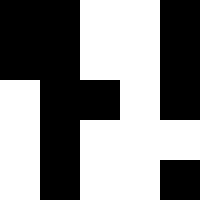[["black", "black", "white", "white", "black"], ["black", "black", "white", "white", "black"], ["white", "black", "black", "white", "black"], ["white", "black", "white", "white", "white"], ["white", "black", "white", "white", "black"]]